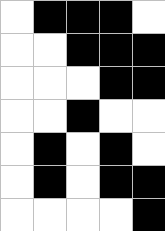[["white", "black", "black", "black", "white"], ["white", "white", "black", "black", "black"], ["white", "white", "white", "black", "black"], ["white", "white", "black", "white", "white"], ["white", "black", "white", "black", "white"], ["white", "black", "white", "black", "black"], ["white", "white", "white", "white", "black"]]